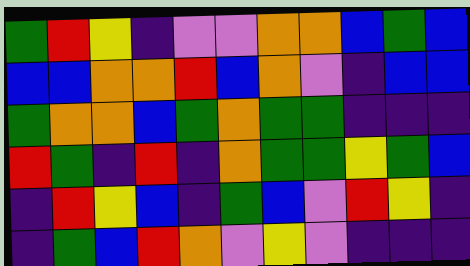[["green", "red", "yellow", "indigo", "violet", "violet", "orange", "orange", "blue", "green", "blue"], ["blue", "blue", "orange", "orange", "red", "blue", "orange", "violet", "indigo", "blue", "blue"], ["green", "orange", "orange", "blue", "green", "orange", "green", "green", "indigo", "indigo", "indigo"], ["red", "green", "indigo", "red", "indigo", "orange", "green", "green", "yellow", "green", "blue"], ["indigo", "red", "yellow", "blue", "indigo", "green", "blue", "violet", "red", "yellow", "indigo"], ["indigo", "green", "blue", "red", "orange", "violet", "yellow", "violet", "indigo", "indigo", "indigo"]]